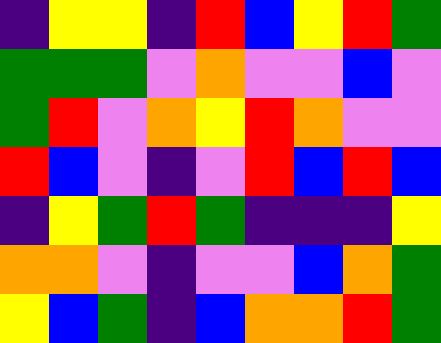[["indigo", "yellow", "yellow", "indigo", "red", "blue", "yellow", "red", "green"], ["green", "green", "green", "violet", "orange", "violet", "violet", "blue", "violet"], ["green", "red", "violet", "orange", "yellow", "red", "orange", "violet", "violet"], ["red", "blue", "violet", "indigo", "violet", "red", "blue", "red", "blue"], ["indigo", "yellow", "green", "red", "green", "indigo", "indigo", "indigo", "yellow"], ["orange", "orange", "violet", "indigo", "violet", "violet", "blue", "orange", "green"], ["yellow", "blue", "green", "indigo", "blue", "orange", "orange", "red", "green"]]